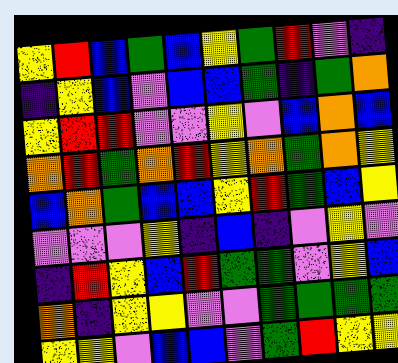[["yellow", "red", "blue", "green", "blue", "yellow", "green", "red", "violet", "indigo"], ["indigo", "yellow", "blue", "violet", "blue", "blue", "green", "indigo", "green", "orange"], ["yellow", "red", "red", "violet", "violet", "yellow", "violet", "blue", "orange", "blue"], ["orange", "red", "green", "orange", "red", "yellow", "orange", "green", "orange", "yellow"], ["blue", "orange", "green", "blue", "blue", "yellow", "red", "green", "blue", "yellow"], ["violet", "violet", "violet", "yellow", "indigo", "blue", "indigo", "violet", "yellow", "violet"], ["indigo", "red", "yellow", "blue", "red", "green", "green", "violet", "yellow", "blue"], ["orange", "indigo", "yellow", "yellow", "violet", "violet", "green", "green", "green", "green"], ["yellow", "yellow", "violet", "blue", "blue", "violet", "green", "red", "yellow", "yellow"]]